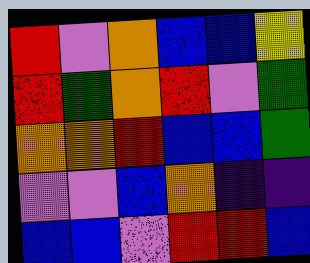[["red", "violet", "orange", "blue", "blue", "yellow"], ["red", "green", "orange", "red", "violet", "green"], ["orange", "orange", "red", "blue", "blue", "green"], ["violet", "violet", "blue", "orange", "indigo", "indigo"], ["blue", "blue", "violet", "red", "red", "blue"]]